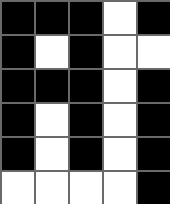[["black", "black", "black", "white", "black"], ["black", "white", "black", "white", "white"], ["black", "black", "black", "white", "black"], ["black", "white", "black", "white", "black"], ["black", "white", "black", "white", "black"], ["white", "white", "white", "white", "black"]]